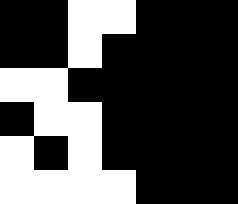[["black", "black", "white", "white", "black", "black", "black"], ["black", "black", "white", "black", "black", "black", "black"], ["white", "white", "black", "black", "black", "black", "black"], ["black", "white", "white", "black", "black", "black", "black"], ["white", "black", "white", "black", "black", "black", "black"], ["white", "white", "white", "white", "black", "black", "black"]]